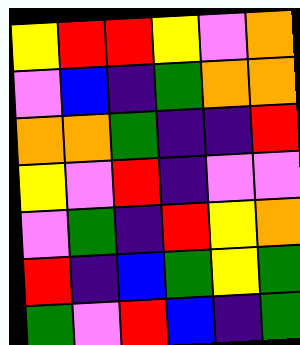[["yellow", "red", "red", "yellow", "violet", "orange"], ["violet", "blue", "indigo", "green", "orange", "orange"], ["orange", "orange", "green", "indigo", "indigo", "red"], ["yellow", "violet", "red", "indigo", "violet", "violet"], ["violet", "green", "indigo", "red", "yellow", "orange"], ["red", "indigo", "blue", "green", "yellow", "green"], ["green", "violet", "red", "blue", "indigo", "green"]]